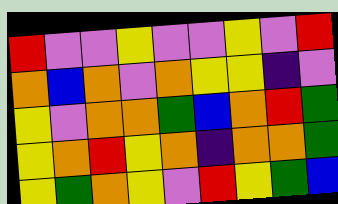[["red", "violet", "violet", "yellow", "violet", "violet", "yellow", "violet", "red"], ["orange", "blue", "orange", "violet", "orange", "yellow", "yellow", "indigo", "violet"], ["yellow", "violet", "orange", "orange", "green", "blue", "orange", "red", "green"], ["yellow", "orange", "red", "yellow", "orange", "indigo", "orange", "orange", "green"], ["yellow", "green", "orange", "yellow", "violet", "red", "yellow", "green", "blue"]]